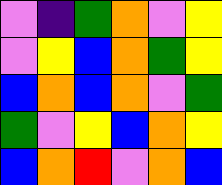[["violet", "indigo", "green", "orange", "violet", "yellow"], ["violet", "yellow", "blue", "orange", "green", "yellow"], ["blue", "orange", "blue", "orange", "violet", "green"], ["green", "violet", "yellow", "blue", "orange", "yellow"], ["blue", "orange", "red", "violet", "orange", "blue"]]